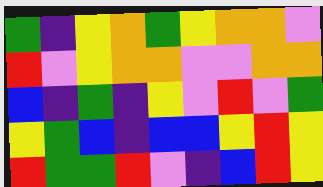[["green", "indigo", "yellow", "orange", "green", "yellow", "orange", "orange", "violet"], ["red", "violet", "yellow", "orange", "orange", "violet", "violet", "orange", "orange"], ["blue", "indigo", "green", "indigo", "yellow", "violet", "red", "violet", "green"], ["yellow", "green", "blue", "indigo", "blue", "blue", "yellow", "red", "yellow"], ["red", "green", "green", "red", "violet", "indigo", "blue", "red", "yellow"]]